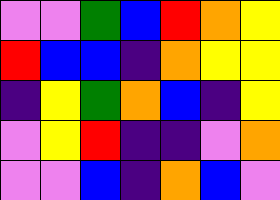[["violet", "violet", "green", "blue", "red", "orange", "yellow"], ["red", "blue", "blue", "indigo", "orange", "yellow", "yellow"], ["indigo", "yellow", "green", "orange", "blue", "indigo", "yellow"], ["violet", "yellow", "red", "indigo", "indigo", "violet", "orange"], ["violet", "violet", "blue", "indigo", "orange", "blue", "violet"]]